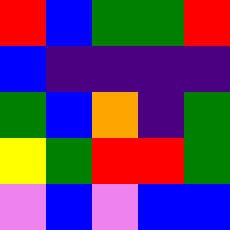[["red", "blue", "green", "green", "red"], ["blue", "indigo", "indigo", "indigo", "indigo"], ["green", "blue", "orange", "indigo", "green"], ["yellow", "green", "red", "red", "green"], ["violet", "blue", "violet", "blue", "blue"]]